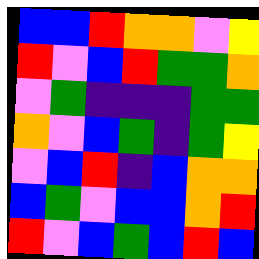[["blue", "blue", "red", "orange", "orange", "violet", "yellow"], ["red", "violet", "blue", "red", "green", "green", "orange"], ["violet", "green", "indigo", "indigo", "indigo", "green", "green"], ["orange", "violet", "blue", "green", "indigo", "green", "yellow"], ["violet", "blue", "red", "indigo", "blue", "orange", "orange"], ["blue", "green", "violet", "blue", "blue", "orange", "red"], ["red", "violet", "blue", "green", "blue", "red", "blue"]]